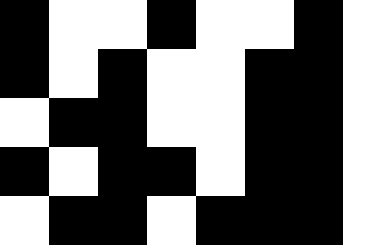[["black", "white", "white", "black", "white", "white", "black", "white"], ["black", "white", "black", "white", "white", "black", "black", "white"], ["white", "black", "black", "white", "white", "black", "black", "white"], ["black", "white", "black", "black", "white", "black", "black", "white"], ["white", "black", "black", "white", "black", "black", "black", "white"]]